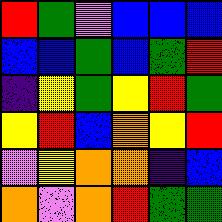[["red", "green", "violet", "blue", "blue", "blue"], ["blue", "blue", "green", "blue", "green", "red"], ["indigo", "yellow", "green", "yellow", "red", "green"], ["yellow", "red", "blue", "orange", "yellow", "red"], ["violet", "yellow", "orange", "orange", "indigo", "blue"], ["orange", "violet", "orange", "red", "green", "green"]]